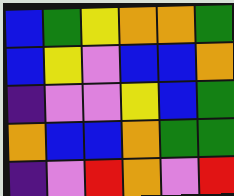[["blue", "green", "yellow", "orange", "orange", "green"], ["blue", "yellow", "violet", "blue", "blue", "orange"], ["indigo", "violet", "violet", "yellow", "blue", "green"], ["orange", "blue", "blue", "orange", "green", "green"], ["indigo", "violet", "red", "orange", "violet", "red"]]